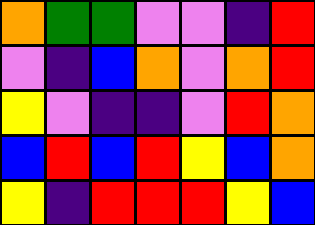[["orange", "green", "green", "violet", "violet", "indigo", "red"], ["violet", "indigo", "blue", "orange", "violet", "orange", "red"], ["yellow", "violet", "indigo", "indigo", "violet", "red", "orange"], ["blue", "red", "blue", "red", "yellow", "blue", "orange"], ["yellow", "indigo", "red", "red", "red", "yellow", "blue"]]